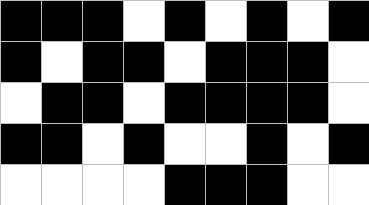[["black", "black", "black", "white", "black", "white", "black", "white", "black"], ["black", "white", "black", "black", "white", "black", "black", "black", "white"], ["white", "black", "black", "white", "black", "black", "black", "black", "white"], ["black", "black", "white", "black", "white", "white", "black", "white", "black"], ["white", "white", "white", "white", "black", "black", "black", "white", "white"]]